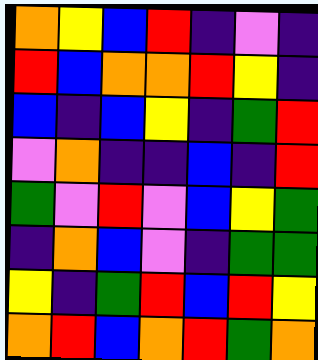[["orange", "yellow", "blue", "red", "indigo", "violet", "indigo"], ["red", "blue", "orange", "orange", "red", "yellow", "indigo"], ["blue", "indigo", "blue", "yellow", "indigo", "green", "red"], ["violet", "orange", "indigo", "indigo", "blue", "indigo", "red"], ["green", "violet", "red", "violet", "blue", "yellow", "green"], ["indigo", "orange", "blue", "violet", "indigo", "green", "green"], ["yellow", "indigo", "green", "red", "blue", "red", "yellow"], ["orange", "red", "blue", "orange", "red", "green", "orange"]]